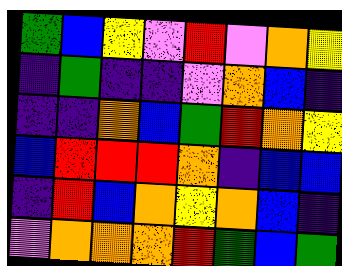[["green", "blue", "yellow", "violet", "red", "violet", "orange", "yellow"], ["indigo", "green", "indigo", "indigo", "violet", "orange", "blue", "indigo"], ["indigo", "indigo", "orange", "blue", "green", "red", "orange", "yellow"], ["blue", "red", "red", "red", "orange", "indigo", "blue", "blue"], ["indigo", "red", "blue", "orange", "yellow", "orange", "blue", "indigo"], ["violet", "orange", "orange", "orange", "red", "green", "blue", "green"]]